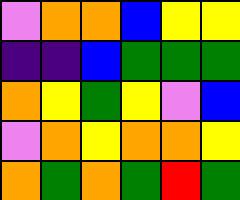[["violet", "orange", "orange", "blue", "yellow", "yellow"], ["indigo", "indigo", "blue", "green", "green", "green"], ["orange", "yellow", "green", "yellow", "violet", "blue"], ["violet", "orange", "yellow", "orange", "orange", "yellow"], ["orange", "green", "orange", "green", "red", "green"]]